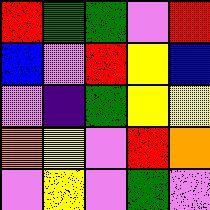[["red", "green", "green", "violet", "red"], ["blue", "violet", "red", "yellow", "blue"], ["violet", "indigo", "green", "yellow", "yellow"], ["orange", "yellow", "violet", "red", "orange"], ["violet", "yellow", "violet", "green", "violet"]]